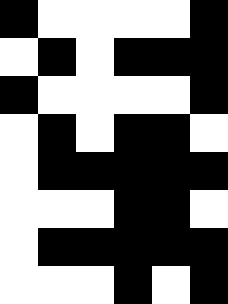[["black", "white", "white", "white", "white", "black"], ["white", "black", "white", "black", "black", "black"], ["black", "white", "white", "white", "white", "black"], ["white", "black", "white", "black", "black", "white"], ["white", "black", "black", "black", "black", "black"], ["white", "white", "white", "black", "black", "white"], ["white", "black", "black", "black", "black", "black"], ["white", "white", "white", "black", "white", "black"]]